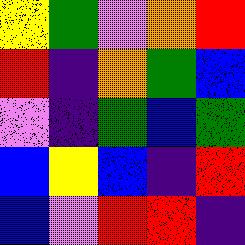[["yellow", "green", "violet", "orange", "red"], ["red", "indigo", "orange", "green", "blue"], ["violet", "indigo", "green", "blue", "green"], ["blue", "yellow", "blue", "indigo", "red"], ["blue", "violet", "red", "red", "indigo"]]